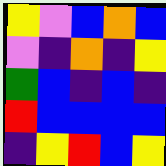[["yellow", "violet", "blue", "orange", "blue"], ["violet", "indigo", "orange", "indigo", "yellow"], ["green", "blue", "indigo", "blue", "indigo"], ["red", "blue", "blue", "blue", "blue"], ["indigo", "yellow", "red", "blue", "yellow"]]